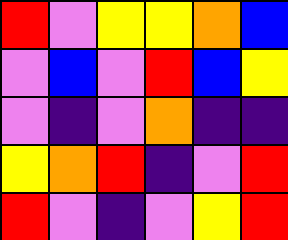[["red", "violet", "yellow", "yellow", "orange", "blue"], ["violet", "blue", "violet", "red", "blue", "yellow"], ["violet", "indigo", "violet", "orange", "indigo", "indigo"], ["yellow", "orange", "red", "indigo", "violet", "red"], ["red", "violet", "indigo", "violet", "yellow", "red"]]